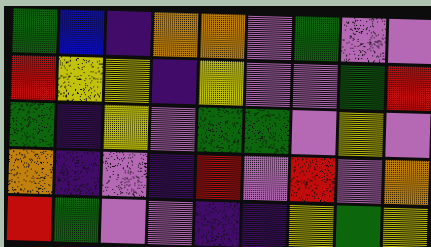[["green", "blue", "indigo", "orange", "orange", "violet", "green", "violet", "violet"], ["red", "yellow", "yellow", "indigo", "yellow", "violet", "violet", "green", "red"], ["green", "indigo", "yellow", "violet", "green", "green", "violet", "yellow", "violet"], ["orange", "indigo", "violet", "indigo", "red", "violet", "red", "violet", "orange"], ["red", "green", "violet", "violet", "indigo", "indigo", "yellow", "green", "yellow"]]